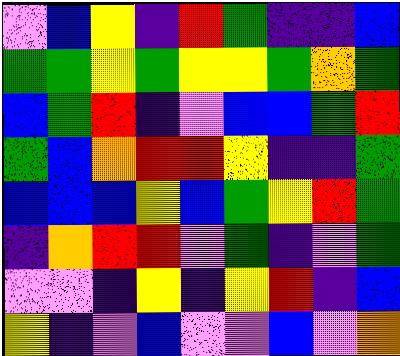[["violet", "blue", "yellow", "indigo", "red", "green", "indigo", "indigo", "blue"], ["green", "green", "yellow", "green", "yellow", "yellow", "green", "orange", "green"], ["blue", "green", "red", "indigo", "violet", "blue", "blue", "green", "red"], ["green", "blue", "orange", "red", "red", "yellow", "indigo", "indigo", "green"], ["blue", "blue", "blue", "yellow", "blue", "green", "yellow", "red", "green"], ["indigo", "orange", "red", "red", "violet", "green", "indigo", "violet", "green"], ["violet", "violet", "indigo", "yellow", "indigo", "yellow", "red", "indigo", "blue"], ["yellow", "indigo", "violet", "blue", "violet", "violet", "blue", "violet", "orange"]]